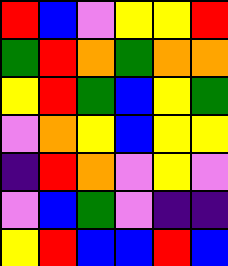[["red", "blue", "violet", "yellow", "yellow", "red"], ["green", "red", "orange", "green", "orange", "orange"], ["yellow", "red", "green", "blue", "yellow", "green"], ["violet", "orange", "yellow", "blue", "yellow", "yellow"], ["indigo", "red", "orange", "violet", "yellow", "violet"], ["violet", "blue", "green", "violet", "indigo", "indigo"], ["yellow", "red", "blue", "blue", "red", "blue"]]